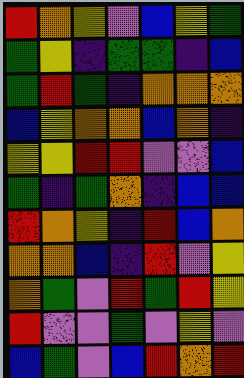[["red", "orange", "yellow", "violet", "blue", "yellow", "green"], ["green", "yellow", "indigo", "green", "green", "indigo", "blue"], ["green", "red", "green", "indigo", "orange", "orange", "orange"], ["blue", "yellow", "orange", "orange", "blue", "orange", "indigo"], ["yellow", "yellow", "red", "red", "violet", "violet", "blue"], ["green", "indigo", "green", "orange", "indigo", "blue", "blue"], ["red", "orange", "yellow", "indigo", "red", "blue", "orange"], ["orange", "orange", "blue", "indigo", "red", "violet", "yellow"], ["orange", "green", "violet", "red", "green", "red", "yellow"], ["red", "violet", "violet", "green", "violet", "yellow", "violet"], ["blue", "green", "violet", "blue", "red", "orange", "red"]]